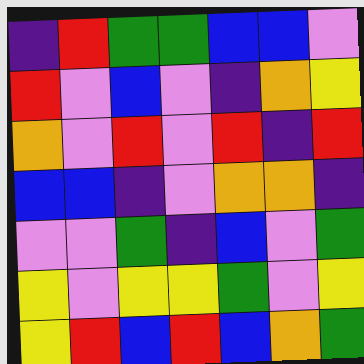[["indigo", "red", "green", "green", "blue", "blue", "violet"], ["red", "violet", "blue", "violet", "indigo", "orange", "yellow"], ["orange", "violet", "red", "violet", "red", "indigo", "red"], ["blue", "blue", "indigo", "violet", "orange", "orange", "indigo"], ["violet", "violet", "green", "indigo", "blue", "violet", "green"], ["yellow", "violet", "yellow", "yellow", "green", "violet", "yellow"], ["yellow", "red", "blue", "red", "blue", "orange", "green"]]